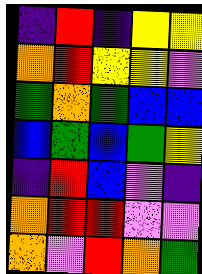[["indigo", "red", "indigo", "yellow", "yellow"], ["orange", "red", "yellow", "yellow", "violet"], ["green", "orange", "green", "blue", "blue"], ["blue", "green", "blue", "green", "yellow"], ["indigo", "red", "blue", "violet", "indigo"], ["orange", "red", "red", "violet", "violet"], ["orange", "violet", "red", "orange", "green"]]